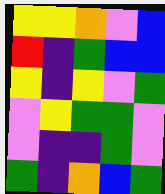[["yellow", "yellow", "orange", "violet", "blue"], ["red", "indigo", "green", "blue", "blue"], ["yellow", "indigo", "yellow", "violet", "green"], ["violet", "yellow", "green", "green", "violet"], ["violet", "indigo", "indigo", "green", "violet"], ["green", "indigo", "orange", "blue", "green"]]